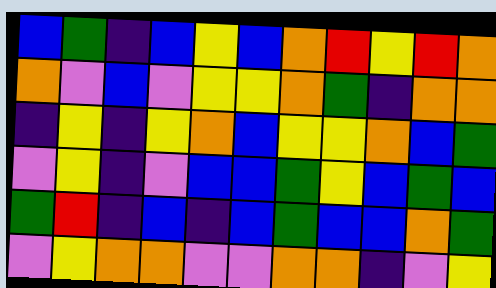[["blue", "green", "indigo", "blue", "yellow", "blue", "orange", "red", "yellow", "red", "orange"], ["orange", "violet", "blue", "violet", "yellow", "yellow", "orange", "green", "indigo", "orange", "orange"], ["indigo", "yellow", "indigo", "yellow", "orange", "blue", "yellow", "yellow", "orange", "blue", "green"], ["violet", "yellow", "indigo", "violet", "blue", "blue", "green", "yellow", "blue", "green", "blue"], ["green", "red", "indigo", "blue", "indigo", "blue", "green", "blue", "blue", "orange", "green"], ["violet", "yellow", "orange", "orange", "violet", "violet", "orange", "orange", "indigo", "violet", "yellow"]]